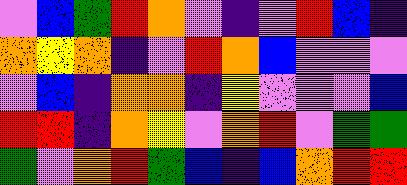[["violet", "blue", "green", "red", "orange", "violet", "indigo", "violet", "red", "blue", "indigo"], ["orange", "yellow", "orange", "indigo", "violet", "red", "orange", "blue", "violet", "violet", "violet"], ["violet", "blue", "indigo", "orange", "orange", "indigo", "yellow", "violet", "violet", "violet", "blue"], ["red", "red", "indigo", "orange", "yellow", "violet", "orange", "red", "violet", "green", "green"], ["green", "violet", "orange", "red", "green", "blue", "indigo", "blue", "orange", "red", "red"]]